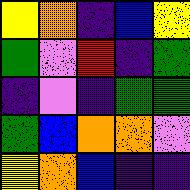[["yellow", "orange", "indigo", "blue", "yellow"], ["green", "violet", "red", "indigo", "green"], ["indigo", "violet", "indigo", "green", "green"], ["green", "blue", "orange", "orange", "violet"], ["yellow", "orange", "blue", "indigo", "indigo"]]